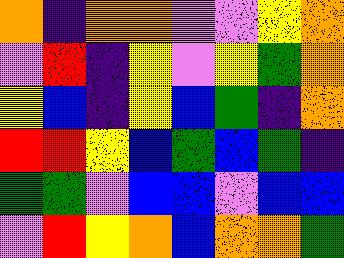[["orange", "indigo", "orange", "orange", "violet", "violet", "yellow", "orange"], ["violet", "red", "indigo", "yellow", "violet", "yellow", "green", "orange"], ["yellow", "blue", "indigo", "yellow", "blue", "green", "indigo", "orange"], ["red", "red", "yellow", "blue", "green", "blue", "green", "indigo"], ["green", "green", "violet", "blue", "blue", "violet", "blue", "blue"], ["violet", "red", "yellow", "orange", "blue", "orange", "orange", "green"]]